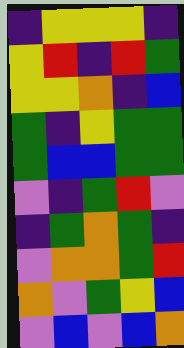[["indigo", "yellow", "yellow", "yellow", "indigo"], ["yellow", "red", "indigo", "red", "green"], ["yellow", "yellow", "orange", "indigo", "blue"], ["green", "indigo", "yellow", "green", "green"], ["green", "blue", "blue", "green", "green"], ["violet", "indigo", "green", "red", "violet"], ["indigo", "green", "orange", "green", "indigo"], ["violet", "orange", "orange", "green", "red"], ["orange", "violet", "green", "yellow", "blue"], ["violet", "blue", "violet", "blue", "orange"]]